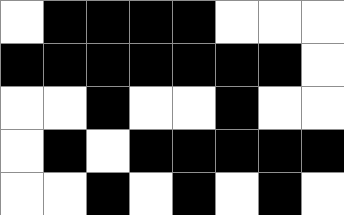[["white", "black", "black", "black", "black", "white", "white", "white"], ["black", "black", "black", "black", "black", "black", "black", "white"], ["white", "white", "black", "white", "white", "black", "white", "white"], ["white", "black", "white", "black", "black", "black", "black", "black"], ["white", "white", "black", "white", "black", "white", "black", "white"]]